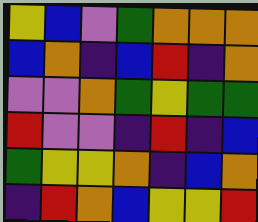[["yellow", "blue", "violet", "green", "orange", "orange", "orange"], ["blue", "orange", "indigo", "blue", "red", "indigo", "orange"], ["violet", "violet", "orange", "green", "yellow", "green", "green"], ["red", "violet", "violet", "indigo", "red", "indigo", "blue"], ["green", "yellow", "yellow", "orange", "indigo", "blue", "orange"], ["indigo", "red", "orange", "blue", "yellow", "yellow", "red"]]